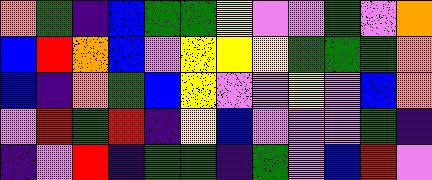[["orange", "green", "indigo", "blue", "green", "green", "yellow", "violet", "violet", "green", "violet", "orange"], ["blue", "red", "orange", "blue", "violet", "yellow", "yellow", "yellow", "green", "green", "green", "orange"], ["blue", "indigo", "orange", "green", "blue", "yellow", "violet", "violet", "yellow", "violet", "blue", "orange"], ["violet", "red", "green", "red", "indigo", "yellow", "blue", "violet", "violet", "violet", "green", "indigo"], ["indigo", "violet", "red", "indigo", "green", "green", "indigo", "green", "violet", "blue", "red", "violet"]]